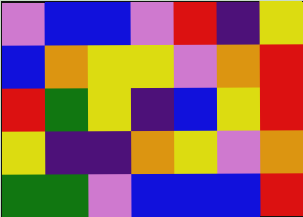[["violet", "blue", "blue", "violet", "red", "indigo", "yellow"], ["blue", "orange", "yellow", "yellow", "violet", "orange", "red"], ["red", "green", "yellow", "indigo", "blue", "yellow", "red"], ["yellow", "indigo", "indigo", "orange", "yellow", "violet", "orange"], ["green", "green", "violet", "blue", "blue", "blue", "red"]]